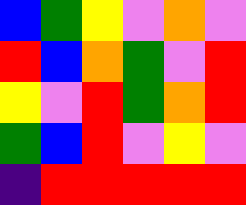[["blue", "green", "yellow", "violet", "orange", "violet"], ["red", "blue", "orange", "green", "violet", "red"], ["yellow", "violet", "red", "green", "orange", "red"], ["green", "blue", "red", "violet", "yellow", "violet"], ["indigo", "red", "red", "red", "red", "red"]]